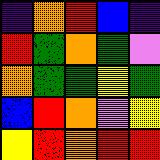[["indigo", "orange", "red", "blue", "indigo"], ["red", "green", "orange", "green", "violet"], ["orange", "green", "green", "yellow", "green"], ["blue", "red", "orange", "violet", "yellow"], ["yellow", "red", "orange", "red", "red"]]